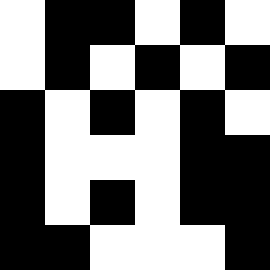[["white", "black", "black", "white", "black", "white"], ["white", "black", "white", "black", "white", "black"], ["black", "white", "black", "white", "black", "white"], ["black", "white", "white", "white", "black", "black"], ["black", "white", "black", "white", "black", "black"], ["black", "black", "white", "white", "white", "black"]]